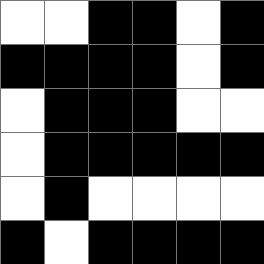[["white", "white", "black", "black", "white", "black"], ["black", "black", "black", "black", "white", "black"], ["white", "black", "black", "black", "white", "white"], ["white", "black", "black", "black", "black", "black"], ["white", "black", "white", "white", "white", "white"], ["black", "white", "black", "black", "black", "black"]]